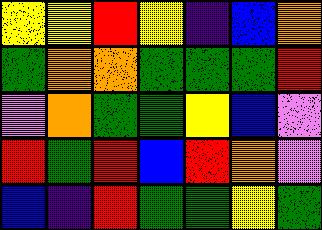[["yellow", "yellow", "red", "yellow", "indigo", "blue", "orange"], ["green", "orange", "orange", "green", "green", "green", "red"], ["violet", "orange", "green", "green", "yellow", "blue", "violet"], ["red", "green", "red", "blue", "red", "orange", "violet"], ["blue", "indigo", "red", "green", "green", "yellow", "green"]]